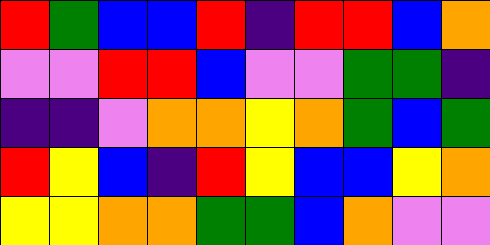[["red", "green", "blue", "blue", "red", "indigo", "red", "red", "blue", "orange"], ["violet", "violet", "red", "red", "blue", "violet", "violet", "green", "green", "indigo"], ["indigo", "indigo", "violet", "orange", "orange", "yellow", "orange", "green", "blue", "green"], ["red", "yellow", "blue", "indigo", "red", "yellow", "blue", "blue", "yellow", "orange"], ["yellow", "yellow", "orange", "orange", "green", "green", "blue", "orange", "violet", "violet"]]